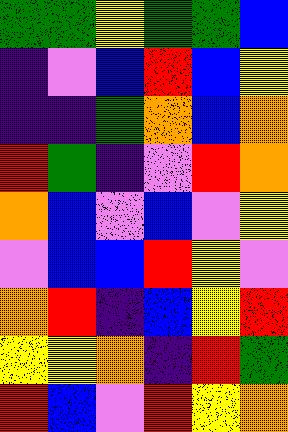[["green", "green", "yellow", "green", "green", "blue"], ["indigo", "violet", "blue", "red", "blue", "yellow"], ["indigo", "indigo", "green", "orange", "blue", "orange"], ["red", "green", "indigo", "violet", "red", "orange"], ["orange", "blue", "violet", "blue", "violet", "yellow"], ["violet", "blue", "blue", "red", "yellow", "violet"], ["orange", "red", "indigo", "blue", "yellow", "red"], ["yellow", "yellow", "orange", "indigo", "red", "green"], ["red", "blue", "violet", "red", "yellow", "orange"]]